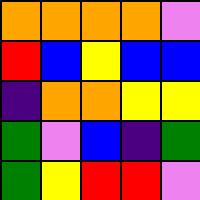[["orange", "orange", "orange", "orange", "violet"], ["red", "blue", "yellow", "blue", "blue"], ["indigo", "orange", "orange", "yellow", "yellow"], ["green", "violet", "blue", "indigo", "green"], ["green", "yellow", "red", "red", "violet"]]